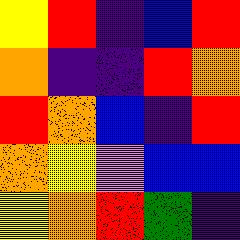[["yellow", "red", "indigo", "blue", "red"], ["orange", "indigo", "indigo", "red", "orange"], ["red", "orange", "blue", "indigo", "red"], ["orange", "yellow", "violet", "blue", "blue"], ["yellow", "orange", "red", "green", "indigo"]]